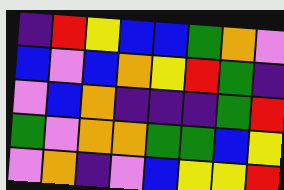[["indigo", "red", "yellow", "blue", "blue", "green", "orange", "violet"], ["blue", "violet", "blue", "orange", "yellow", "red", "green", "indigo"], ["violet", "blue", "orange", "indigo", "indigo", "indigo", "green", "red"], ["green", "violet", "orange", "orange", "green", "green", "blue", "yellow"], ["violet", "orange", "indigo", "violet", "blue", "yellow", "yellow", "red"]]